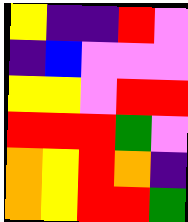[["yellow", "indigo", "indigo", "red", "violet"], ["indigo", "blue", "violet", "violet", "violet"], ["yellow", "yellow", "violet", "red", "red"], ["red", "red", "red", "green", "violet"], ["orange", "yellow", "red", "orange", "indigo"], ["orange", "yellow", "red", "red", "green"]]